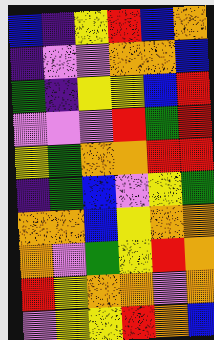[["blue", "indigo", "yellow", "red", "blue", "orange"], ["indigo", "violet", "violet", "orange", "orange", "blue"], ["green", "indigo", "yellow", "yellow", "blue", "red"], ["violet", "violet", "violet", "red", "green", "red"], ["yellow", "green", "orange", "orange", "red", "red"], ["indigo", "green", "blue", "violet", "yellow", "green"], ["orange", "orange", "blue", "yellow", "orange", "orange"], ["orange", "violet", "green", "yellow", "red", "orange"], ["red", "yellow", "orange", "orange", "violet", "orange"], ["violet", "yellow", "yellow", "red", "orange", "blue"]]